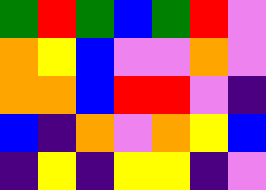[["green", "red", "green", "blue", "green", "red", "violet"], ["orange", "yellow", "blue", "violet", "violet", "orange", "violet"], ["orange", "orange", "blue", "red", "red", "violet", "indigo"], ["blue", "indigo", "orange", "violet", "orange", "yellow", "blue"], ["indigo", "yellow", "indigo", "yellow", "yellow", "indigo", "violet"]]